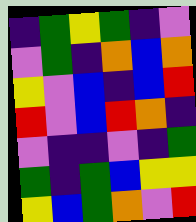[["indigo", "green", "yellow", "green", "indigo", "violet"], ["violet", "green", "indigo", "orange", "blue", "orange"], ["yellow", "violet", "blue", "indigo", "blue", "red"], ["red", "violet", "blue", "red", "orange", "indigo"], ["violet", "indigo", "indigo", "violet", "indigo", "green"], ["green", "indigo", "green", "blue", "yellow", "yellow"], ["yellow", "blue", "green", "orange", "violet", "red"]]